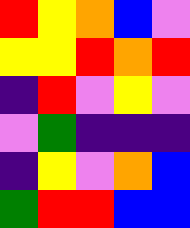[["red", "yellow", "orange", "blue", "violet"], ["yellow", "yellow", "red", "orange", "red"], ["indigo", "red", "violet", "yellow", "violet"], ["violet", "green", "indigo", "indigo", "indigo"], ["indigo", "yellow", "violet", "orange", "blue"], ["green", "red", "red", "blue", "blue"]]